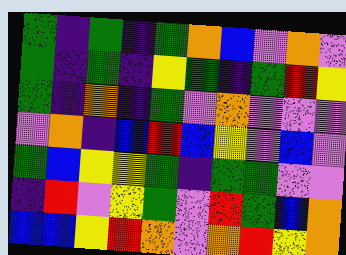[["green", "indigo", "green", "indigo", "green", "orange", "blue", "violet", "orange", "violet"], ["green", "indigo", "green", "indigo", "yellow", "green", "indigo", "green", "red", "yellow"], ["green", "indigo", "orange", "indigo", "green", "violet", "orange", "violet", "violet", "violet"], ["violet", "orange", "indigo", "blue", "red", "blue", "yellow", "violet", "blue", "violet"], ["green", "blue", "yellow", "yellow", "green", "indigo", "green", "green", "violet", "violet"], ["indigo", "red", "violet", "yellow", "green", "violet", "red", "green", "blue", "orange"], ["blue", "blue", "yellow", "red", "orange", "violet", "orange", "red", "yellow", "orange"]]